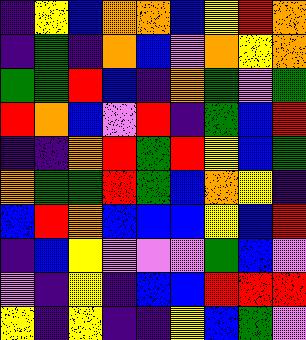[["indigo", "yellow", "blue", "orange", "orange", "blue", "yellow", "red", "orange"], ["indigo", "green", "indigo", "orange", "blue", "violet", "orange", "yellow", "orange"], ["green", "green", "red", "blue", "indigo", "orange", "green", "violet", "green"], ["red", "orange", "blue", "violet", "red", "indigo", "green", "blue", "red"], ["indigo", "indigo", "orange", "red", "green", "red", "yellow", "blue", "green"], ["orange", "green", "green", "red", "green", "blue", "orange", "yellow", "indigo"], ["blue", "red", "orange", "blue", "blue", "blue", "yellow", "blue", "red"], ["indigo", "blue", "yellow", "violet", "violet", "violet", "green", "blue", "violet"], ["violet", "indigo", "yellow", "indigo", "blue", "blue", "red", "red", "red"], ["yellow", "indigo", "yellow", "indigo", "indigo", "yellow", "blue", "green", "violet"]]